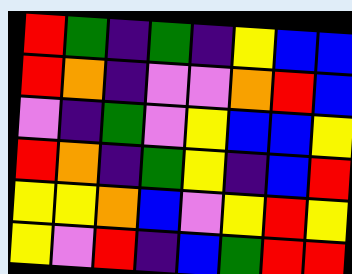[["red", "green", "indigo", "green", "indigo", "yellow", "blue", "blue"], ["red", "orange", "indigo", "violet", "violet", "orange", "red", "blue"], ["violet", "indigo", "green", "violet", "yellow", "blue", "blue", "yellow"], ["red", "orange", "indigo", "green", "yellow", "indigo", "blue", "red"], ["yellow", "yellow", "orange", "blue", "violet", "yellow", "red", "yellow"], ["yellow", "violet", "red", "indigo", "blue", "green", "red", "red"]]